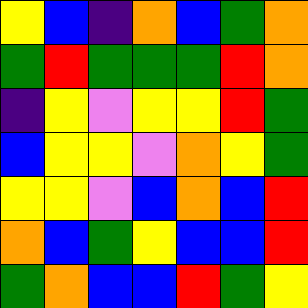[["yellow", "blue", "indigo", "orange", "blue", "green", "orange"], ["green", "red", "green", "green", "green", "red", "orange"], ["indigo", "yellow", "violet", "yellow", "yellow", "red", "green"], ["blue", "yellow", "yellow", "violet", "orange", "yellow", "green"], ["yellow", "yellow", "violet", "blue", "orange", "blue", "red"], ["orange", "blue", "green", "yellow", "blue", "blue", "red"], ["green", "orange", "blue", "blue", "red", "green", "yellow"]]